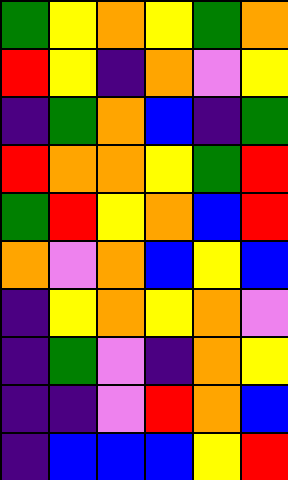[["green", "yellow", "orange", "yellow", "green", "orange"], ["red", "yellow", "indigo", "orange", "violet", "yellow"], ["indigo", "green", "orange", "blue", "indigo", "green"], ["red", "orange", "orange", "yellow", "green", "red"], ["green", "red", "yellow", "orange", "blue", "red"], ["orange", "violet", "orange", "blue", "yellow", "blue"], ["indigo", "yellow", "orange", "yellow", "orange", "violet"], ["indigo", "green", "violet", "indigo", "orange", "yellow"], ["indigo", "indigo", "violet", "red", "orange", "blue"], ["indigo", "blue", "blue", "blue", "yellow", "red"]]